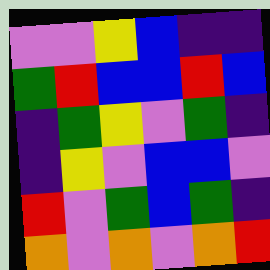[["violet", "violet", "yellow", "blue", "indigo", "indigo"], ["green", "red", "blue", "blue", "red", "blue"], ["indigo", "green", "yellow", "violet", "green", "indigo"], ["indigo", "yellow", "violet", "blue", "blue", "violet"], ["red", "violet", "green", "blue", "green", "indigo"], ["orange", "violet", "orange", "violet", "orange", "red"]]